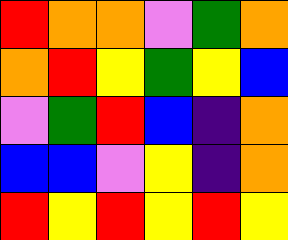[["red", "orange", "orange", "violet", "green", "orange"], ["orange", "red", "yellow", "green", "yellow", "blue"], ["violet", "green", "red", "blue", "indigo", "orange"], ["blue", "blue", "violet", "yellow", "indigo", "orange"], ["red", "yellow", "red", "yellow", "red", "yellow"]]